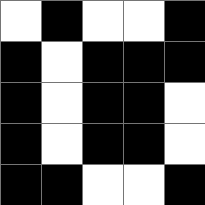[["white", "black", "white", "white", "black"], ["black", "white", "black", "black", "black"], ["black", "white", "black", "black", "white"], ["black", "white", "black", "black", "white"], ["black", "black", "white", "white", "black"]]